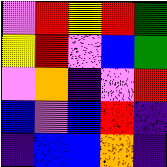[["violet", "red", "yellow", "red", "green"], ["yellow", "red", "violet", "blue", "green"], ["violet", "orange", "indigo", "violet", "red"], ["blue", "violet", "blue", "red", "indigo"], ["indigo", "blue", "blue", "orange", "indigo"]]